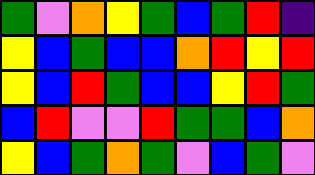[["green", "violet", "orange", "yellow", "green", "blue", "green", "red", "indigo"], ["yellow", "blue", "green", "blue", "blue", "orange", "red", "yellow", "red"], ["yellow", "blue", "red", "green", "blue", "blue", "yellow", "red", "green"], ["blue", "red", "violet", "violet", "red", "green", "green", "blue", "orange"], ["yellow", "blue", "green", "orange", "green", "violet", "blue", "green", "violet"]]